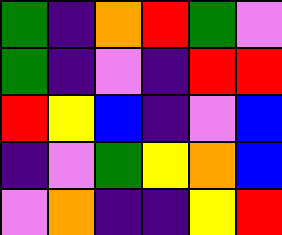[["green", "indigo", "orange", "red", "green", "violet"], ["green", "indigo", "violet", "indigo", "red", "red"], ["red", "yellow", "blue", "indigo", "violet", "blue"], ["indigo", "violet", "green", "yellow", "orange", "blue"], ["violet", "orange", "indigo", "indigo", "yellow", "red"]]